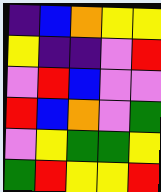[["indigo", "blue", "orange", "yellow", "yellow"], ["yellow", "indigo", "indigo", "violet", "red"], ["violet", "red", "blue", "violet", "violet"], ["red", "blue", "orange", "violet", "green"], ["violet", "yellow", "green", "green", "yellow"], ["green", "red", "yellow", "yellow", "red"]]